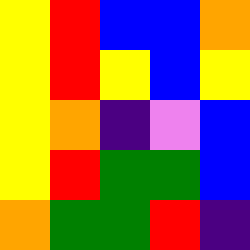[["yellow", "red", "blue", "blue", "orange"], ["yellow", "red", "yellow", "blue", "yellow"], ["yellow", "orange", "indigo", "violet", "blue"], ["yellow", "red", "green", "green", "blue"], ["orange", "green", "green", "red", "indigo"]]